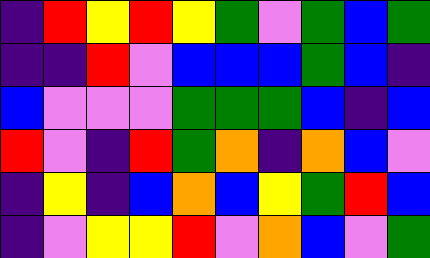[["indigo", "red", "yellow", "red", "yellow", "green", "violet", "green", "blue", "green"], ["indigo", "indigo", "red", "violet", "blue", "blue", "blue", "green", "blue", "indigo"], ["blue", "violet", "violet", "violet", "green", "green", "green", "blue", "indigo", "blue"], ["red", "violet", "indigo", "red", "green", "orange", "indigo", "orange", "blue", "violet"], ["indigo", "yellow", "indigo", "blue", "orange", "blue", "yellow", "green", "red", "blue"], ["indigo", "violet", "yellow", "yellow", "red", "violet", "orange", "blue", "violet", "green"]]